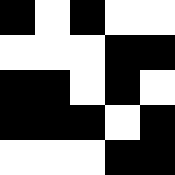[["black", "white", "black", "white", "white"], ["white", "white", "white", "black", "black"], ["black", "black", "white", "black", "white"], ["black", "black", "black", "white", "black"], ["white", "white", "white", "black", "black"]]